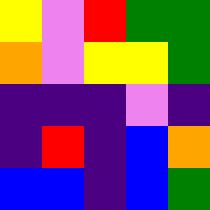[["yellow", "violet", "red", "green", "green"], ["orange", "violet", "yellow", "yellow", "green"], ["indigo", "indigo", "indigo", "violet", "indigo"], ["indigo", "red", "indigo", "blue", "orange"], ["blue", "blue", "indigo", "blue", "green"]]